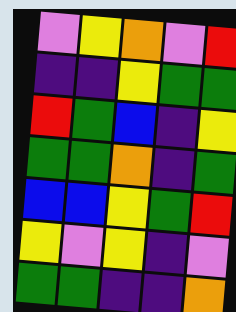[["violet", "yellow", "orange", "violet", "red"], ["indigo", "indigo", "yellow", "green", "green"], ["red", "green", "blue", "indigo", "yellow"], ["green", "green", "orange", "indigo", "green"], ["blue", "blue", "yellow", "green", "red"], ["yellow", "violet", "yellow", "indigo", "violet"], ["green", "green", "indigo", "indigo", "orange"]]